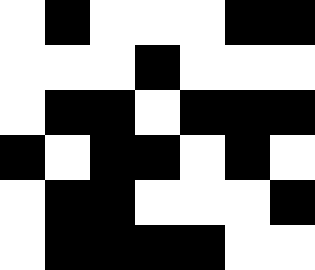[["white", "black", "white", "white", "white", "black", "black"], ["white", "white", "white", "black", "white", "white", "white"], ["white", "black", "black", "white", "black", "black", "black"], ["black", "white", "black", "black", "white", "black", "white"], ["white", "black", "black", "white", "white", "white", "black"], ["white", "black", "black", "black", "black", "white", "white"]]